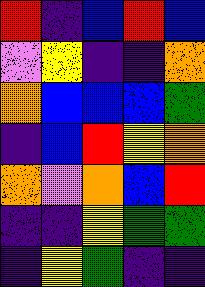[["red", "indigo", "blue", "red", "blue"], ["violet", "yellow", "indigo", "indigo", "orange"], ["orange", "blue", "blue", "blue", "green"], ["indigo", "blue", "red", "yellow", "orange"], ["orange", "violet", "orange", "blue", "red"], ["indigo", "indigo", "yellow", "green", "green"], ["indigo", "yellow", "green", "indigo", "indigo"]]